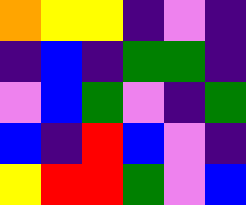[["orange", "yellow", "yellow", "indigo", "violet", "indigo"], ["indigo", "blue", "indigo", "green", "green", "indigo"], ["violet", "blue", "green", "violet", "indigo", "green"], ["blue", "indigo", "red", "blue", "violet", "indigo"], ["yellow", "red", "red", "green", "violet", "blue"]]